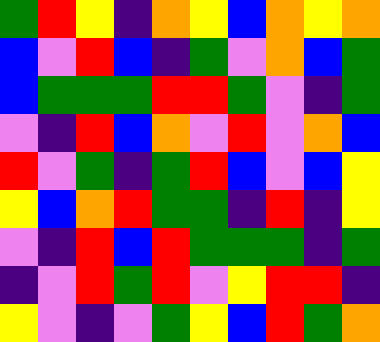[["green", "red", "yellow", "indigo", "orange", "yellow", "blue", "orange", "yellow", "orange"], ["blue", "violet", "red", "blue", "indigo", "green", "violet", "orange", "blue", "green"], ["blue", "green", "green", "green", "red", "red", "green", "violet", "indigo", "green"], ["violet", "indigo", "red", "blue", "orange", "violet", "red", "violet", "orange", "blue"], ["red", "violet", "green", "indigo", "green", "red", "blue", "violet", "blue", "yellow"], ["yellow", "blue", "orange", "red", "green", "green", "indigo", "red", "indigo", "yellow"], ["violet", "indigo", "red", "blue", "red", "green", "green", "green", "indigo", "green"], ["indigo", "violet", "red", "green", "red", "violet", "yellow", "red", "red", "indigo"], ["yellow", "violet", "indigo", "violet", "green", "yellow", "blue", "red", "green", "orange"]]